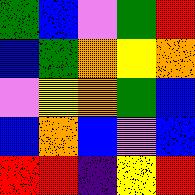[["green", "blue", "violet", "green", "red"], ["blue", "green", "orange", "yellow", "orange"], ["violet", "yellow", "orange", "green", "blue"], ["blue", "orange", "blue", "violet", "blue"], ["red", "red", "indigo", "yellow", "red"]]